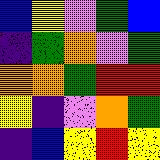[["blue", "yellow", "violet", "green", "blue"], ["indigo", "green", "orange", "violet", "green"], ["orange", "orange", "green", "red", "red"], ["yellow", "indigo", "violet", "orange", "green"], ["indigo", "blue", "yellow", "red", "yellow"]]